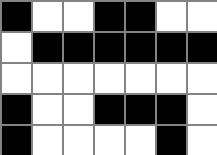[["black", "white", "white", "black", "black", "white", "white"], ["white", "black", "black", "black", "black", "black", "black"], ["white", "white", "white", "white", "white", "white", "white"], ["black", "white", "white", "black", "black", "black", "white"], ["black", "white", "white", "white", "white", "black", "white"]]